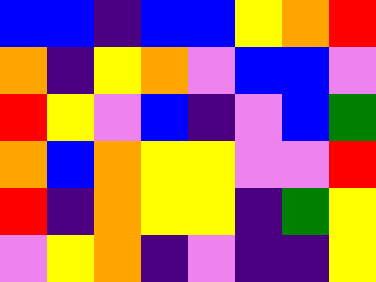[["blue", "blue", "indigo", "blue", "blue", "yellow", "orange", "red"], ["orange", "indigo", "yellow", "orange", "violet", "blue", "blue", "violet"], ["red", "yellow", "violet", "blue", "indigo", "violet", "blue", "green"], ["orange", "blue", "orange", "yellow", "yellow", "violet", "violet", "red"], ["red", "indigo", "orange", "yellow", "yellow", "indigo", "green", "yellow"], ["violet", "yellow", "orange", "indigo", "violet", "indigo", "indigo", "yellow"]]